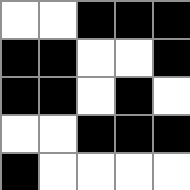[["white", "white", "black", "black", "black"], ["black", "black", "white", "white", "black"], ["black", "black", "white", "black", "white"], ["white", "white", "black", "black", "black"], ["black", "white", "white", "white", "white"]]